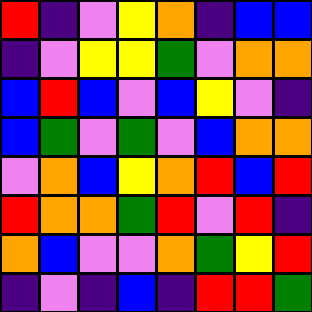[["red", "indigo", "violet", "yellow", "orange", "indigo", "blue", "blue"], ["indigo", "violet", "yellow", "yellow", "green", "violet", "orange", "orange"], ["blue", "red", "blue", "violet", "blue", "yellow", "violet", "indigo"], ["blue", "green", "violet", "green", "violet", "blue", "orange", "orange"], ["violet", "orange", "blue", "yellow", "orange", "red", "blue", "red"], ["red", "orange", "orange", "green", "red", "violet", "red", "indigo"], ["orange", "blue", "violet", "violet", "orange", "green", "yellow", "red"], ["indigo", "violet", "indigo", "blue", "indigo", "red", "red", "green"]]